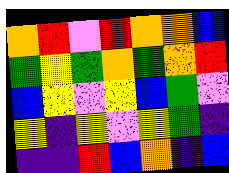[["orange", "red", "violet", "red", "orange", "orange", "blue"], ["green", "yellow", "green", "orange", "green", "orange", "red"], ["blue", "yellow", "violet", "yellow", "blue", "green", "violet"], ["yellow", "indigo", "yellow", "violet", "yellow", "green", "indigo"], ["indigo", "indigo", "red", "blue", "orange", "indigo", "blue"]]